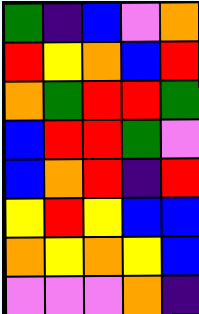[["green", "indigo", "blue", "violet", "orange"], ["red", "yellow", "orange", "blue", "red"], ["orange", "green", "red", "red", "green"], ["blue", "red", "red", "green", "violet"], ["blue", "orange", "red", "indigo", "red"], ["yellow", "red", "yellow", "blue", "blue"], ["orange", "yellow", "orange", "yellow", "blue"], ["violet", "violet", "violet", "orange", "indigo"]]